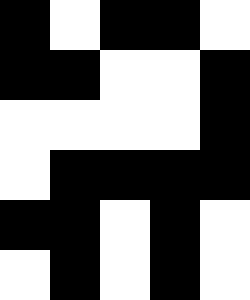[["black", "white", "black", "black", "white"], ["black", "black", "white", "white", "black"], ["white", "white", "white", "white", "black"], ["white", "black", "black", "black", "black"], ["black", "black", "white", "black", "white"], ["white", "black", "white", "black", "white"]]